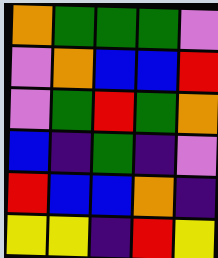[["orange", "green", "green", "green", "violet"], ["violet", "orange", "blue", "blue", "red"], ["violet", "green", "red", "green", "orange"], ["blue", "indigo", "green", "indigo", "violet"], ["red", "blue", "blue", "orange", "indigo"], ["yellow", "yellow", "indigo", "red", "yellow"]]